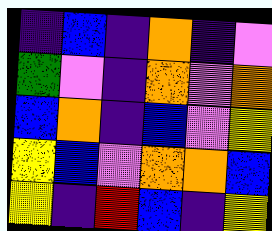[["indigo", "blue", "indigo", "orange", "indigo", "violet"], ["green", "violet", "indigo", "orange", "violet", "orange"], ["blue", "orange", "indigo", "blue", "violet", "yellow"], ["yellow", "blue", "violet", "orange", "orange", "blue"], ["yellow", "indigo", "red", "blue", "indigo", "yellow"]]